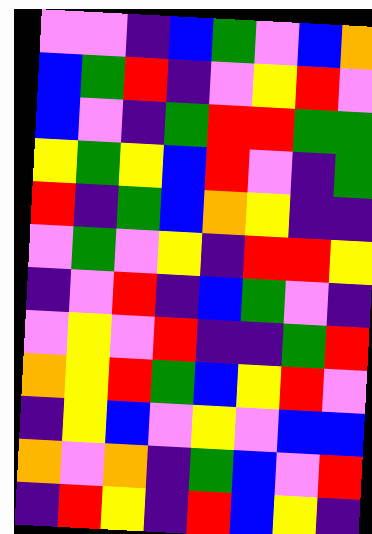[["violet", "violet", "indigo", "blue", "green", "violet", "blue", "orange"], ["blue", "green", "red", "indigo", "violet", "yellow", "red", "violet"], ["blue", "violet", "indigo", "green", "red", "red", "green", "green"], ["yellow", "green", "yellow", "blue", "red", "violet", "indigo", "green"], ["red", "indigo", "green", "blue", "orange", "yellow", "indigo", "indigo"], ["violet", "green", "violet", "yellow", "indigo", "red", "red", "yellow"], ["indigo", "violet", "red", "indigo", "blue", "green", "violet", "indigo"], ["violet", "yellow", "violet", "red", "indigo", "indigo", "green", "red"], ["orange", "yellow", "red", "green", "blue", "yellow", "red", "violet"], ["indigo", "yellow", "blue", "violet", "yellow", "violet", "blue", "blue"], ["orange", "violet", "orange", "indigo", "green", "blue", "violet", "red"], ["indigo", "red", "yellow", "indigo", "red", "blue", "yellow", "indigo"]]